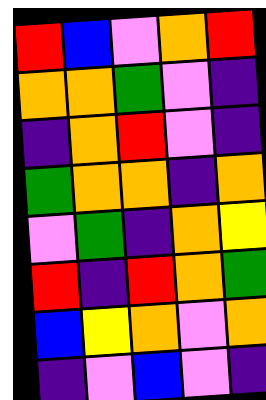[["red", "blue", "violet", "orange", "red"], ["orange", "orange", "green", "violet", "indigo"], ["indigo", "orange", "red", "violet", "indigo"], ["green", "orange", "orange", "indigo", "orange"], ["violet", "green", "indigo", "orange", "yellow"], ["red", "indigo", "red", "orange", "green"], ["blue", "yellow", "orange", "violet", "orange"], ["indigo", "violet", "blue", "violet", "indigo"]]